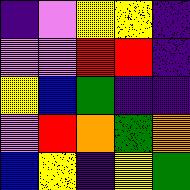[["indigo", "violet", "yellow", "yellow", "indigo"], ["violet", "violet", "red", "red", "indigo"], ["yellow", "blue", "green", "indigo", "indigo"], ["violet", "red", "orange", "green", "orange"], ["blue", "yellow", "indigo", "yellow", "green"]]